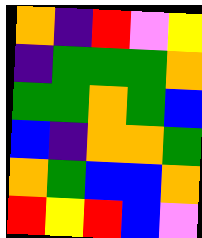[["orange", "indigo", "red", "violet", "yellow"], ["indigo", "green", "green", "green", "orange"], ["green", "green", "orange", "green", "blue"], ["blue", "indigo", "orange", "orange", "green"], ["orange", "green", "blue", "blue", "orange"], ["red", "yellow", "red", "blue", "violet"]]